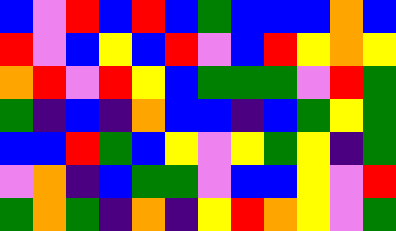[["blue", "violet", "red", "blue", "red", "blue", "green", "blue", "blue", "blue", "orange", "blue"], ["red", "violet", "blue", "yellow", "blue", "red", "violet", "blue", "red", "yellow", "orange", "yellow"], ["orange", "red", "violet", "red", "yellow", "blue", "green", "green", "green", "violet", "red", "green"], ["green", "indigo", "blue", "indigo", "orange", "blue", "blue", "indigo", "blue", "green", "yellow", "green"], ["blue", "blue", "red", "green", "blue", "yellow", "violet", "yellow", "green", "yellow", "indigo", "green"], ["violet", "orange", "indigo", "blue", "green", "green", "violet", "blue", "blue", "yellow", "violet", "red"], ["green", "orange", "green", "indigo", "orange", "indigo", "yellow", "red", "orange", "yellow", "violet", "green"]]